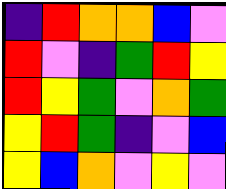[["indigo", "red", "orange", "orange", "blue", "violet"], ["red", "violet", "indigo", "green", "red", "yellow"], ["red", "yellow", "green", "violet", "orange", "green"], ["yellow", "red", "green", "indigo", "violet", "blue"], ["yellow", "blue", "orange", "violet", "yellow", "violet"]]